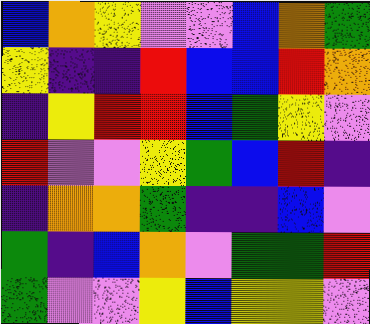[["blue", "orange", "yellow", "violet", "violet", "blue", "orange", "green"], ["yellow", "indigo", "indigo", "red", "blue", "blue", "red", "orange"], ["indigo", "yellow", "red", "red", "blue", "green", "yellow", "violet"], ["red", "violet", "violet", "yellow", "green", "blue", "red", "indigo"], ["indigo", "orange", "orange", "green", "indigo", "indigo", "blue", "violet"], ["green", "indigo", "blue", "orange", "violet", "green", "green", "red"], ["green", "violet", "violet", "yellow", "blue", "yellow", "yellow", "violet"]]